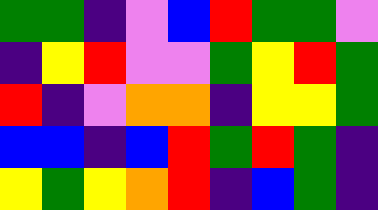[["green", "green", "indigo", "violet", "blue", "red", "green", "green", "violet"], ["indigo", "yellow", "red", "violet", "violet", "green", "yellow", "red", "green"], ["red", "indigo", "violet", "orange", "orange", "indigo", "yellow", "yellow", "green"], ["blue", "blue", "indigo", "blue", "red", "green", "red", "green", "indigo"], ["yellow", "green", "yellow", "orange", "red", "indigo", "blue", "green", "indigo"]]